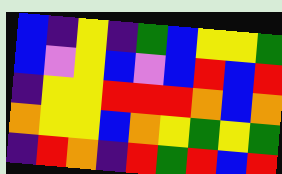[["blue", "indigo", "yellow", "indigo", "green", "blue", "yellow", "yellow", "green"], ["blue", "violet", "yellow", "blue", "violet", "blue", "red", "blue", "red"], ["indigo", "yellow", "yellow", "red", "red", "red", "orange", "blue", "orange"], ["orange", "yellow", "yellow", "blue", "orange", "yellow", "green", "yellow", "green"], ["indigo", "red", "orange", "indigo", "red", "green", "red", "blue", "red"]]